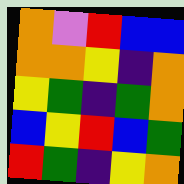[["orange", "violet", "red", "blue", "blue"], ["orange", "orange", "yellow", "indigo", "orange"], ["yellow", "green", "indigo", "green", "orange"], ["blue", "yellow", "red", "blue", "green"], ["red", "green", "indigo", "yellow", "orange"]]